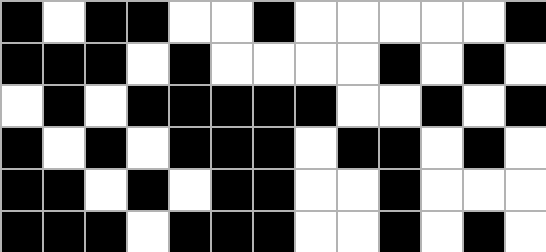[["black", "white", "black", "black", "white", "white", "black", "white", "white", "white", "white", "white", "black"], ["black", "black", "black", "white", "black", "white", "white", "white", "white", "black", "white", "black", "white"], ["white", "black", "white", "black", "black", "black", "black", "black", "white", "white", "black", "white", "black"], ["black", "white", "black", "white", "black", "black", "black", "white", "black", "black", "white", "black", "white"], ["black", "black", "white", "black", "white", "black", "black", "white", "white", "black", "white", "white", "white"], ["black", "black", "black", "white", "black", "black", "black", "white", "white", "black", "white", "black", "white"]]